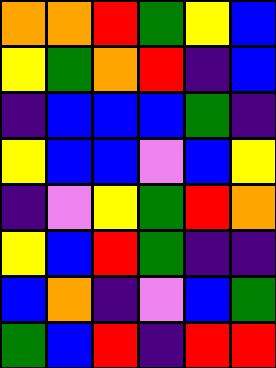[["orange", "orange", "red", "green", "yellow", "blue"], ["yellow", "green", "orange", "red", "indigo", "blue"], ["indigo", "blue", "blue", "blue", "green", "indigo"], ["yellow", "blue", "blue", "violet", "blue", "yellow"], ["indigo", "violet", "yellow", "green", "red", "orange"], ["yellow", "blue", "red", "green", "indigo", "indigo"], ["blue", "orange", "indigo", "violet", "blue", "green"], ["green", "blue", "red", "indigo", "red", "red"]]